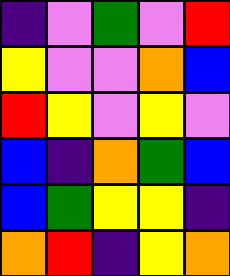[["indigo", "violet", "green", "violet", "red"], ["yellow", "violet", "violet", "orange", "blue"], ["red", "yellow", "violet", "yellow", "violet"], ["blue", "indigo", "orange", "green", "blue"], ["blue", "green", "yellow", "yellow", "indigo"], ["orange", "red", "indigo", "yellow", "orange"]]